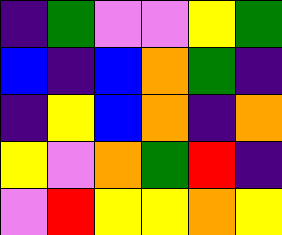[["indigo", "green", "violet", "violet", "yellow", "green"], ["blue", "indigo", "blue", "orange", "green", "indigo"], ["indigo", "yellow", "blue", "orange", "indigo", "orange"], ["yellow", "violet", "orange", "green", "red", "indigo"], ["violet", "red", "yellow", "yellow", "orange", "yellow"]]